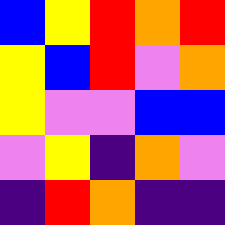[["blue", "yellow", "red", "orange", "red"], ["yellow", "blue", "red", "violet", "orange"], ["yellow", "violet", "violet", "blue", "blue"], ["violet", "yellow", "indigo", "orange", "violet"], ["indigo", "red", "orange", "indigo", "indigo"]]